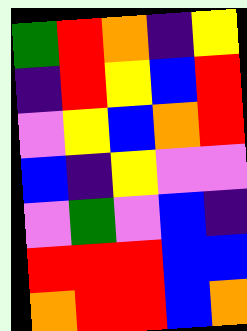[["green", "red", "orange", "indigo", "yellow"], ["indigo", "red", "yellow", "blue", "red"], ["violet", "yellow", "blue", "orange", "red"], ["blue", "indigo", "yellow", "violet", "violet"], ["violet", "green", "violet", "blue", "indigo"], ["red", "red", "red", "blue", "blue"], ["orange", "red", "red", "blue", "orange"]]